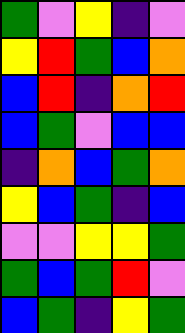[["green", "violet", "yellow", "indigo", "violet"], ["yellow", "red", "green", "blue", "orange"], ["blue", "red", "indigo", "orange", "red"], ["blue", "green", "violet", "blue", "blue"], ["indigo", "orange", "blue", "green", "orange"], ["yellow", "blue", "green", "indigo", "blue"], ["violet", "violet", "yellow", "yellow", "green"], ["green", "blue", "green", "red", "violet"], ["blue", "green", "indigo", "yellow", "green"]]